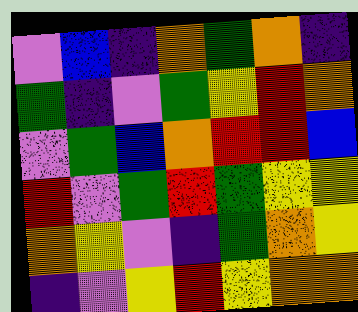[["violet", "blue", "indigo", "orange", "green", "orange", "indigo"], ["green", "indigo", "violet", "green", "yellow", "red", "orange"], ["violet", "green", "blue", "orange", "red", "red", "blue"], ["red", "violet", "green", "red", "green", "yellow", "yellow"], ["orange", "yellow", "violet", "indigo", "green", "orange", "yellow"], ["indigo", "violet", "yellow", "red", "yellow", "orange", "orange"]]